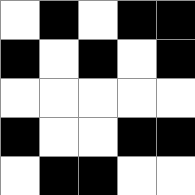[["white", "black", "white", "black", "black"], ["black", "white", "black", "white", "black"], ["white", "white", "white", "white", "white"], ["black", "white", "white", "black", "black"], ["white", "black", "black", "white", "white"]]